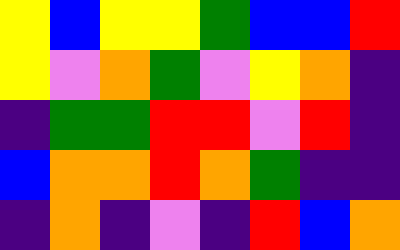[["yellow", "blue", "yellow", "yellow", "green", "blue", "blue", "red"], ["yellow", "violet", "orange", "green", "violet", "yellow", "orange", "indigo"], ["indigo", "green", "green", "red", "red", "violet", "red", "indigo"], ["blue", "orange", "orange", "red", "orange", "green", "indigo", "indigo"], ["indigo", "orange", "indigo", "violet", "indigo", "red", "blue", "orange"]]